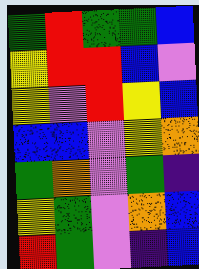[["green", "red", "green", "green", "blue"], ["yellow", "red", "red", "blue", "violet"], ["yellow", "violet", "red", "yellow", "blue"], ["blue", "blue", "violet", "yellow", "orange"], ["green", "orange", "violet", "green", "indigo"], ["yellow", "green", "violet", "orange", "blue"], ["red", "green", "violet", "indigo", "blue"]]